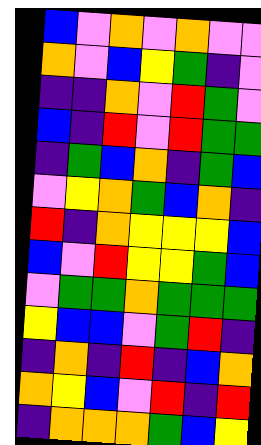[["blue", "violet", "orange", "violet", "orange", "violet", "violet"], ["orange", "violet", "blue", "yellow", "green", "indigo", "violet"], ["indigo", "indigo", "orange", "violet", "red", "green", "violet"], ["blue", "indigo", "red", "violet", "red", "green", "green"], ["indigo", "green", "blue", "orange", "indigo", "green", "blue"], ["violet", "yellow", "orange", "green", "blue", "orange", "indigo"], ["red", "indigo", "orange", "yellow", "yellow", "yellow", "blue"], ["blue", "violet", "red", "yellow", "yellow", "green", "blue"], ["violet", "green", "green", "orange", "green", "green", "green"], ["yellow", "blue", "blue", "violet", "green", "red", "indigo"], ["indigo", "orange", "indigo", "red", "indigo", "blue", "orange"], ["orange", "yellow", "blue", "violet", "red", "indigo", "red"], ["indigo", "orange", "orange", "orange", "green", "blue", "yellow"]]